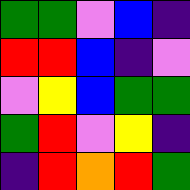[["green", "green", "violet", "blue", "indigo"], ["red", "red", "blue", "indigo", "violet"], ["violet", "yellow", "blue", "green", "green"], ["green", "red", "violet", "yellow", "indigo"], ["indigo", "red", "orange", "red", "green"]]